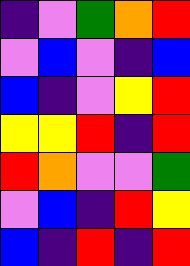[["indigo", "violet", "green", "orange", "red"], ["violet", "blue", "violet", "indigo", "blue"], ["blue", "indigo", "violet", "yellow", "red"], ["yellow", "yellow", "red", "indigo", "red"], ["red", "orange", "violet", "violet", "green"], ["violet", "blue", "indigo", "red", "yellow"], ["blue", "indigo", "red", "indigo", "red"]]